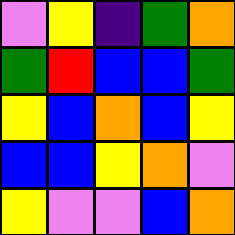[["violet", "yellow", "indigo", "green", "orange"], ["green", "red", "blue", "blue", "green"], ["yellow", "blue", "orange", "blue", "yellow"], ["blue", "blue", "yellow", "orange", "violet"], ["yellow", "violet", "violet", "blue", "orange"]]